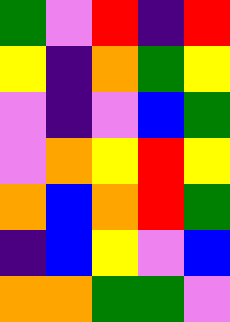[["green", "violet", "red", "indigo", "red"], ["yellow", "indigo", "orange", "green", "yellow"], ["violet", "indigo", "violet", "blue", "green"], ["violet", "orange", "yellow", "red", "yellow"], ["orange", "blue", "orange", "red", "green"], ["indigo", "blue", "yellow", "violet", "blue"], ["orange", "orange", "green", "green", "violet"]]